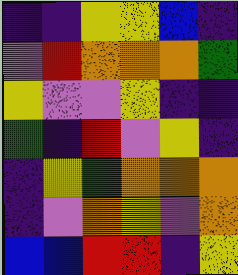[["indigo", "indigo", "yellow", "yellow", "blue", "indigo"], ["violet", "red", "orange", "orange", "orange", "green"], ["yellow", "violet", "violet", "yellow", "indigo", "indigo"], ["green", "indigo", "red", "violet", "yellow", "indigo"], ["indigo", "yellow", "green", "orange", "orange", "orange"], ["indigo", "violet", "orange", "yellow", "violet", "orange"], ["blue", "blue", "red", "red", "indigo", "yellow"]]